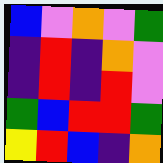[["blue", "violet", "orange", "violet", "green"], ["indigo", "red", "indigo", "orange", "violet"], ["indigo", "red", "indigo", "red", "violet"], ["green", "blue", "red", "red", "green"], ["yellow", "red", "blue", "indigo", "orange"]]